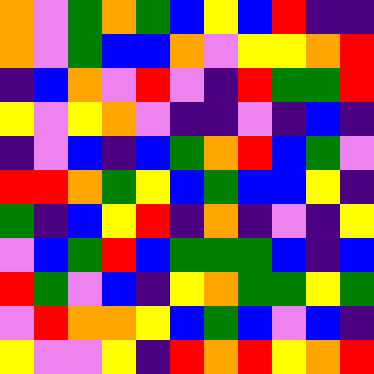[["orange", "violet", "green", "orange", "green", "blue", "yellow", "blue", "red", "indigo", "indigo"], ["orange", "violet", "green", "blue", "blue", "orange", "violet", "yellow", "yellow", "orange", "red"], ["indigo", "blue", "orange", "violet", "red", "violet", "indigo", "red", "green", "green", "red"], ["yellow", "violet", "yellow", "orange", "violet", "indigo", "indigo", "violet", "indigo", "blue", "indigo"], ["indigo", "violet", "blue", "indigo", "blue", "green", "orange", "red", "blue", "green", "violet"], ["red", "red", "orange", "green", "yellow", "blue", "green", "blue", "blue", "yellow", "indigo"], ["green", "indigo", "blue", "yellow", "red", "indigo", "orange", "indigo", "violet", "indigo", "yellow"], ["violet", "blue", "green", "red", "blue", "green", "green", "green", "blue", "indigo", "blue"], ["red", "green", "violet", "blue", "indigo", "yellow", "orange", "green", "green", "yellow", "green"], ["violet", "red", "orange", "orange", "yellow", "blue", "green", "blue", "violet", "blue", "indigo"], ["yellow", "violet", "violet", "yellow", "indigo", "red", "orange", "red", "yellow", "orange", "red"]]